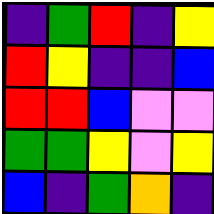[["indigo", "green", "red", "indigo", "yellow"], ["red", "yellow", "indigo", "indigo", "blue"], ["red", "red", "blue", "violet", "violet"], ["green", "green", "yellow", "violet", "yellow"], ["blue", "indigo", "green", "orange", "indigo"]]